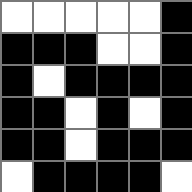[["white", "white", "white", "white", "white", "black"], ["black", "black", "black", "white", "white", "black"], ["black", "white", "black", "black", "black", "black"], ["black", "black", "white", "black", "white", "black"], ["black", "black", "white", "black", "black", "black"], ["white", "black", "black", "black", "black", "white"]]